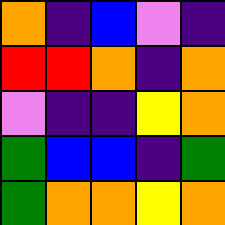[["orange", "indigo", "blue", "violet", "indigo"], ["red", "red", "orange", "indigo", "orange"], ["violet", "indigo", "indigo", "yellow", "orange"], ["green", "blue", "blue", "indigo", "green"], ["green", "orange", "orange", "yellow", "orange"]]